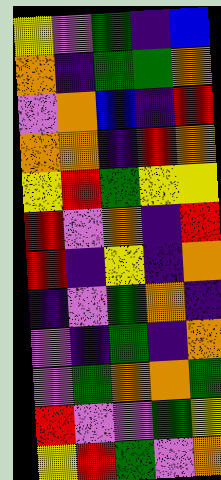[["yellow", "violet", "green", "indigo", "blue"], ["orange", "indigo", "green", "green", "orange"], ["violet", "orange", "blue", "indigo", "red"], ["orange", "orange", "indigo", "red", "orange"], ["yellow", "red", "green", "yellow", "yellow"], ["red", "violet", "orange", "indigo", "red"], ["red", "indigo", "yellow", "indigo", "orange"], ["indigo", "violet", "green", "orange", "indigo"], ["violet", "indigo", "green", "indigo", "orange"], ["violet", "green", "orange", "orange", "green"], ["red", "violet", "violet", "green", "yellow"], ["yellow", "red", "green", "violet", "orange"]]